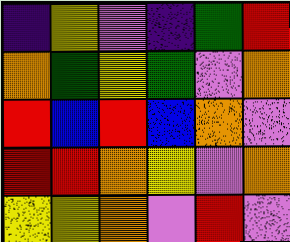[["indigo", "yellow", "violet", "indigo", "green", "red"], ["orange", "green", "yellow", "green", "violet", "orange"], ["red", "blue", "red", "blue", "orange", "violet"], ["red", "red", "orange", "yellow", "violet", "orange"], ["yellow", "yellow", "orange", "violet", "red", "violet"]]